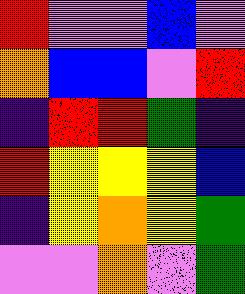[["red", "violet", "violet", "blue", "violet"], ["orange", "blue", "blue", "violet", "red"], ["indigo", "red", "red", "green", "indigo"], ["red", "yellow", "yellow", "yellow", "blue"], ["indigo", "yellow", "orange", "yellow", "green"], ["violet", "violet", "orange", "violet", "green"]]